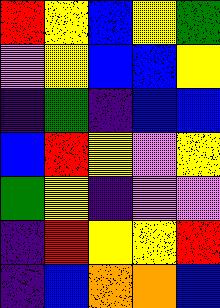[["red", "yellow", "blue", "yellow", "green"], ["violet", "yellow", "blue", "blue", "yellow"], ["indigo", "green", "indigo", "blue", "blue"], ["blue", "red", "yellow", "violet", "yellow"], ["green", "yellow", "indigo", "violet", "violet"], ["indigo", "red", "yellow", "yellow", "red"], ["indigo", "blue", "orange", "orange", "blue"]]